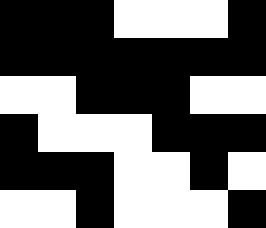[["black", "black", "black", "white", "white", "white", "black"], ["black", "black", "black", "black", "black", "black", "black"], ["white", "white", "black", "black", "black", "white", "white"], ["black", "white", "white", "white", "black", "black", "black"], ["black", "black", "black", "white", "white", "black", "white"], ["white", "white", "black", "white", "white", "white", "black"]]